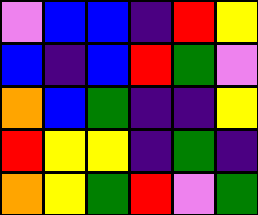[["violet", "blue", "blue", "indigo", "red", "yellow"], ["blue", "indigo", "blue", "red", "green", "violet"], ["orange", "blue", "green", "indigo", "indigo", "yellow"], ["red", "yellow", "yellow", "indigo", "green", "indigo"], ["orange", "yellow", "green", "red", "violet", "green"]]